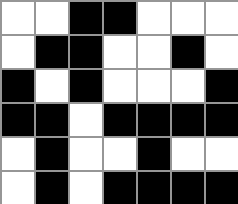[["white", "white", "black", "black", "white", "white", "white"], ["white", "black", "black", "white", "white", "black", "white"], ["black", "white", "black", "white", "white", "white", "black"], ["black", "black", "white", "black", "black", "black", "black"], ["white", "black", "white", "white", "black", "white", "white"], ["white", "black", "white", "black", "black", "black", "black"]]